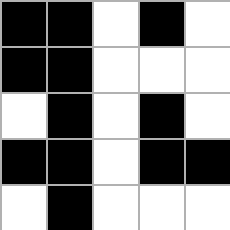[["black", "black", "white", "black", "white"], ["black", "black", "white", "white", "white"], ["white", "black", "white", "black", "white"], ["black", "black", "white", "black", "black"], ["white", "black", "white", "white", "white"]]